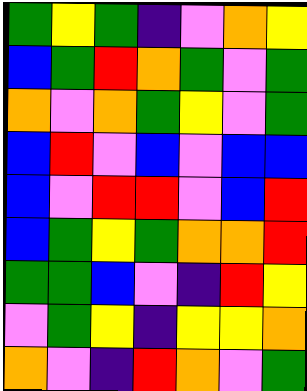[["green", "yellow", "green", "indigo", "violet", "orange", "yellow"], ["blue", "green", "red", "orange", "green", "violet", "green"], ["orange", "violet", "orange", "green", "yellow", "violet", "green"], ["blue", "red", "violet", "blue", "violet", "blue", "blue"], ["blue", "violet", "red", "red", "violet", "blue", "red"], ["blue", "green", "yellow", "green", "orange", "orange", "red"], ["green", "green", "blue", "violet", "indigo", "red", "yellow"], ["violet", "green", "yellow", "indigo", "yellow", "yellow", "orange"], ["orange", "violet", "indigo", "red", "orange", "violet", "green"]]